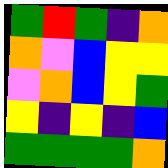[["green", "red", "green", "indigo", "orange"], ["orange", "violet", "blue", "yellow", "yellow"], ["violet", "orange", "blue", "yellow", "green"], ["yellow", "indigo", "yellow", "indigo", "blue"], ["green", "green", "green", "green", "orange"]]